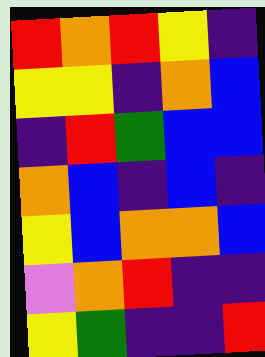[["red", "orange", "red", "yellow", "indigo"], ["yellow", "yellow", "indigo", "orange", "blue"], ["indigo", "red", "green", "blue", "blue"], ["orange", "blue", "indigo", "blue", "indigo"], ["yellow", "blue", "orange", "orange", "blue"], ["violet", "orange", "red", "indigo", "indigo"], ["yellow", "green", "indigo", "indigo", "red"]]